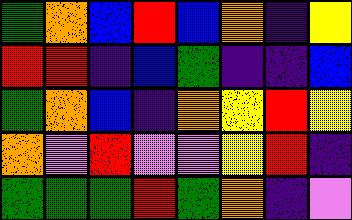[["green", "orange", "blue", "red", "blue", "orange", "indigo", "yellow"], ["red", "red", "indigo", "blue", "green", "indigo", "indigo", "blue"], ["green", "orange", "blue", "indigo", "orange", "yellow", "red", "yellow"], ["orange", "violet", "red", "violet", "violet", "yellow", "red", "indigo"], ["green", "green", "green", "red", "green", "orange", "indigo", "violet"]]